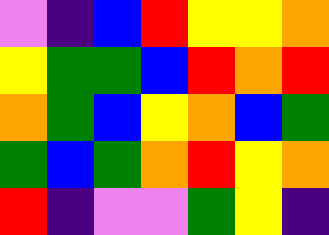[["violet", "indigo", "blue", "red", "yellow", "yellow", "orange"], ["yellow", "green", "green", "blue", "red", "orange", "red"], ["orange", "green", "blue", "yellow", "orange", "blue", "green"], ["green", "blue", "green", "orange", "red", "yellow", "orange"], ["red", "indigo", "violet", "violet", "green", "yellow", "indigo"]]